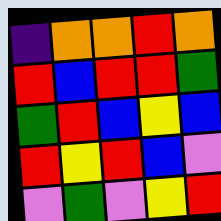[["indigo", "orange", "orange", "red", "orange"], ["red", "blue", "red", "red", "green"], ["green", "red", "blue", "yellow", "blue"], ["red", "yellow", "red", "blue", "violet"], ["violet", "green", "violet", "yellow", "red"]]